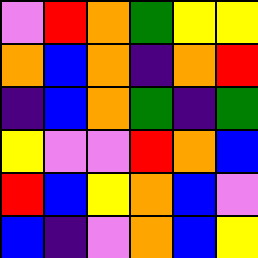[["violet", "red", "orange", "green", "yellow", "yellow"], ["orange", "blue", "orange", "indigo", "orange", "red"], ["indigo", "blue", "orange", "green", "indigo", "green"], ["yellow", "violet", "violet", "red", "orange", "blue"], ["red", "blue", "yellow", "orange", "blue", "violet"], ["blue", "indigo", "violet", "orange", "blue", "yellow"]]